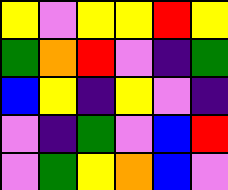[["yellow", "violet", "yellow", "yellow", "red", "yellow"], ["green", "orange", "red", "violet", "indigo", "green"], ["blue", "yellow", "indigo", "yellow", "violet", "indigo"], ["violet", "indigo", "green", "violet", "blue", "red"], ["violet", "green", "yellow", "orange", "blue", "violet"]]